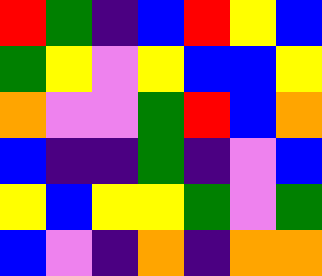[["red", "green", "indigo", "blue", "red", "yellow", "blue"], ["green", "yellow", "violet", "yellow", "blue", "blue", "yellow"], ["orange", "violet", "violet", "green", "red", "blue", "orange"], ["blue", "indigo", "indigo", "green", "indigo", "violet", "blue"], ["yellow", "blue", "yellow", "yellow", "green", "violet", "green"], ["blue", "violet", "indigo", "orange", "indigo", "orange", "orange"]]